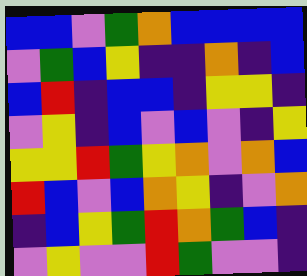[["blue", "blue", "violet", "green", "orange", "blue", "blue", "blue", "blue"], ["violet", "green", "blue", "yellow", "indigo", "indigo", "orange", "indigo", "blue"], ["blue", "red", "indigo", "blue", "blue", "indigo", "yellow", "yellow", "indigo"], ["violet", "yellow", "indigo", "blue", "violet", "blue", "violet", "indigo", "yellow"], ["yellow", "yellow", "red", "green", "yellow", "orange", "violet", "orange", "blue"], ["red", "blue", "violet", "blue", "orange", "yellow", "indigo", "violet", "orange"], ["indigo", "blue", "yellow", "green", "red", "orange", "green", "blue", "indigo"], ["violet", "yellow", "violet", "violet", "red", "green", "violet", "violet", "indigo"]]